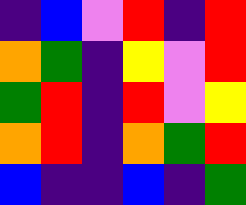[["indigo", "blue", "violet", "red", "indigo", "red"], ["orange", "green", "indigo", "yellow", "violet", "red"], ["green", "red", "indigo", "red", "violet", "yellow"], ["orange", "red", "indigo", "orange", "green", "red"], ["blue", "indigo", "indigo", "blue", "indigo", "green"]]